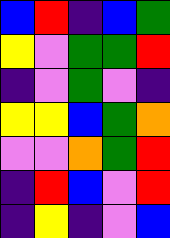[["blue", "red", "indigo", "blue", "green"], ["yellow", "violet", "green", "green", "red"], ["indigo", "violet", "green", "violet", "indigo"], ["yellow", "yellow", "blue", "green", "orange"], ["violet", "violet", "orange", "green", "red"], ["indigo", "red", "blue", "violet", "red"], ["indigo", "yellow", "indigo", "violet", "blue"]]